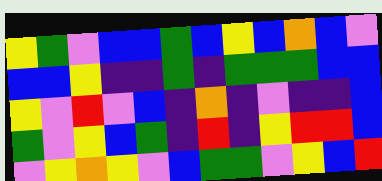[["yellow", "green", "violet", "blue", "blue", "green", "blue", "yellow", "blue", "orange", "blue", "violet"], ["blue", "blue", "yellow", "indigo", "indigo", "green", "indigo", "green", "green", "green", "blue", "blue"], ["yellow", "violet", "red", "violet", "blue", "indigo", "orange", "indigo", "violet", "indigo", "indigo", "blue"], ["green", "violet", "yellow", "blue", "green", "indigo", "red", "indigo", "yellow", "red", "red", "blue"], ["violet", "yellow", "orange", "yellow", "violet", "blue", "green", "green", "violet", "yellow", "blue", "red"]]